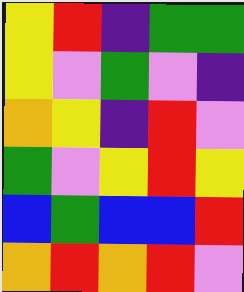[["yellow", "red", "indigo", "green", "green"], ["yellow", "violet", "green", "violet", "indigo"], ["orange", "yellow", "indigo", "red", "violet"], ["green", "violet", "yellow", "red", "yellow"], ["blue", "green", "blue", "blue", "red"], ["orange", "red", "orange", "red", "violet"]]